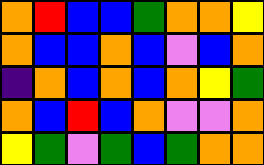[["orange", "red", "blue", "blue", "green", "orange", "orange", "yellow"], ["orange", "blue", "blue", "orange", "blue", "violet", "blue", "orange"], ["indigo", "orange", "blue", "orange", "blue", "orange", "yellow", "green"], ["orange", "blue", "red", "blue", "orange", "violet", "violet", "orange"], ["yellow", "green", "violet", "green", "blue", "green", "orange", "orange"]]